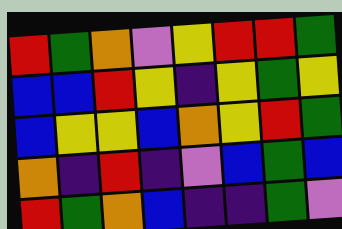[["red", "green", "orange", "violet", "yellow", "red", "red", "green"], ["blue", "blue", "red", "yellow", "indigo", "yellow", "green", "yellow"], ["blue", "yellow", "yellow", "blue", "orange", "yellow", "red", "green"], ["orange", "indigo", "red", "indigo", "violet", "blue", "green", "blue"], ["red", "green", "orange", "blue", "indigo", "indigo", "green", "violet"]]